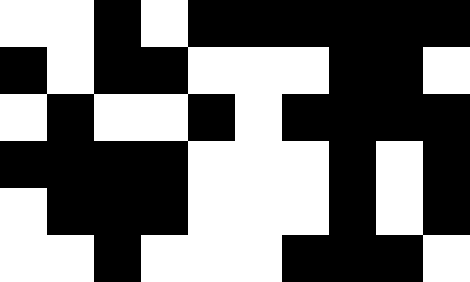[["white", "white", "black", "white", "black", "black", "black", "black", "black", "black"], ["black", "white", "black", "black", "white", "white", "white", "black", "black", "white"], ["white", "black", "white", "white", "black", "white", "black", "black", "black", "black"], ["black", "black", "black", "black", "white", "white", "white", "black", "white", "black"], ["white", "black", "black", "black", "white", "white", "white", "black", "white", "black"], ["white", "white", "black", "white", "white", "white", "black", "black", "black", "white"]]